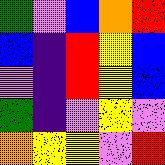[["green", "violet", "blue", "orange", "red"], ["blue", "indigo", "red", "yellow", "blue"], ["violet", "indigo", "red", "yellow", "blue"], ["green", "indigo", "violet", "yellow", "violet"], ["orange", "yellow", "yellow", "violet", "red"]]